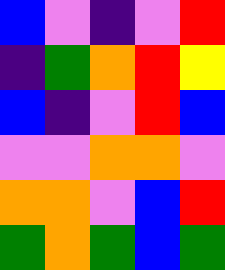[["blue", "violet", "indigo", "violet", "red"], ["indigo", "green", "orange", "red", "yellow"], ["blue", "indigo", "violet", "red", "blue"], ["violet", "violet", "orange", "orange", "violet"], ["orange", "orange", "violet", "blue", "red"], ["green", "orange", "green", "blue", "green"]]